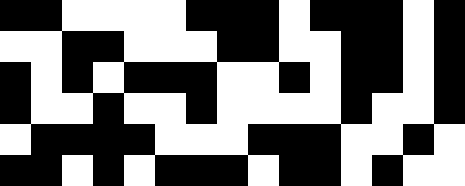[["black", "black", "white", "white", "white", "white", "black", "black", "black", "white", "black", "black", "black", "white", "black"], ["white", "white", "black", "black", "white", "white", "white", "black", "black", "white", "white", "black", "black", "white", "black"], ["black", "white", "black", "white", "black", "black", "black", "white", "white", "black", "white", "black", "black", "white", "black"], ["black", "white", "white", "black", "white", "white", "black", "white", "white", "white", "white", "black", "white", "white", "black"], ["white", "black", "black", "black", "black", "white", "white", "white", "black", "black", "black", "white", "white", "black", "white"], ["black", "black", "white", "black", "white", "black", "black", "black", "white", "black", "black", "white", "black", "white", "white"]]